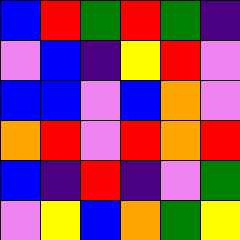[["blue", "red", "green", "red", "green", "indigo"], ["violet", "blue", "indigo", "yellow", "red", "violet"], ["blue", "blue", "violet", "blue", "orange", "violet"], ["orange", "red", "violet", "red", "orange", "red"], ["blue", "indigo", "red", "indigo", "violet", "green"], ["violet", "yellow", "blue", "orange", "green", "yellow"]]